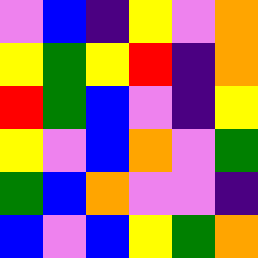[["violet", "blue", "indigo", "yellow", "violet", "orange"], ["yellow", "green", "yellow", "red", "indigo", "orange"], ["red", "green", "blue", "violet", "indigo", "yellow"], ["yellow", "violet", "blue", "orange", "violet", "green"], ["green", "blue", "orange", "violet", "violet", "indigo"], ["blue", "violet", "blue", "yellow", "green", "orange"]]